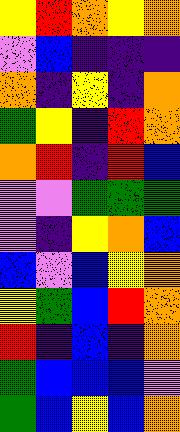[["yellow", "red", "orange", "yellow", "orange"], ["violet", "blue", "indigo", "indigo", "indigo"], ["orange", "indigo", "yellow", "indigo", "orange"], ["green", "yellow", "indigo", "red", "orange"], ["orange", "red", "indigo", "red", "blue"], ["violet", "violet", "green", "green", "green"], ["violet", "indigo", "yellow", "orange", "blue"], ["blue", "violet", "blue", "yellow", "orange"], ["yellow", "green", "blue", "red", "orange"], ["red", "indigo", "blue", "indigo", "orange"], ["green", "blue", "blue", "blue", "violet"], ["green", "blue", "yellow", "blue", "orange"]]